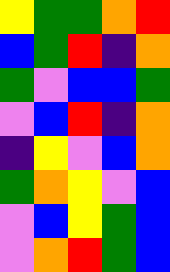[["yellow", "green", "green", "orange", "red"], ["blue", "green", "red", "indigo", "orange"], ["green", "violet", "blue", "blue", "green"], ["violet", "blue", "red", "indigo", "orange"], ["indigo", "yellow", "violet", "blue", "orange"], ["green", "orange", "yellow", "violet", "blue"], ["violet", "blue", "yellow", "green", "blue"], ["violet", "orange", "red", "green", "blue"]]